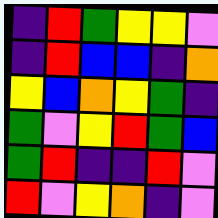[["indigo", "red", "green", "yellow", "yellow", "violet"], ["indigo", "red", "blue", "blue", "indigo", "orange"], ["yellow", "blue", "orange", "yellow", "green", "indigo"], ["green", "violet", "yellow", "red", "green", "blue"], ["green", "red", "indigo", "indigo", "red", "violet"], ["red", "violet", "yellow", "orange", "indigo", "violet"]]